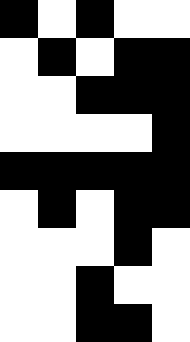[["black", "white", "black", "white", "white"], ["white", "black", "white", "black", "black"], ["white", "white", "black", "black", "black"], ["white", "white", "white", "white", "black"], ["black", "black", "black", "black", "black"], ["white", "black", "white", "black", "black"], ["white", "white", "white", "black", "white"], ["white", "white", "black", "white", "white"], ["white", "white", "black", "black", "white"]]